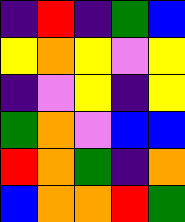[["indigo", "red", "indigo", "green", "blue"], ["yellow", "orange", "yellow", "violet", "yellow"], ["indigo", "violet", "yellow", "indigo", "yellow"], ["green", "orange", "violet", "blue", "blue"], ["red", "orange", "green", "indigo", "orange"], ["blue", "orange", "orange", "red", "green"]]